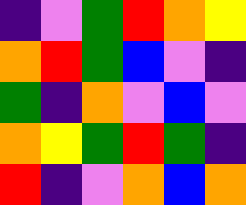[["indigo", "violet", "green", "red", "orange", "yellow"], ["orange", "red", "green", "blue", "violet", "indigo"], ["green", "indigo", "orange", "violet", "blue", "violet"], ["orange", "yellow", "green", "red", "green", "indigo"], ["red", "indigo", "violet", "orange", "blue", "orange"]]